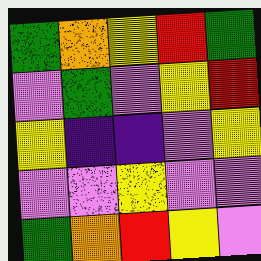[["green", "orange", "yellow", "red", "green"], ["violet", "green", "violet", "yellow", "red"], ["yellow", "indigo", "indigo", "violet", "yellow"], ["violet", "violet", "yellow", "violet", "violet"], ["green", "orange", "red", "yellow", "violet"]]